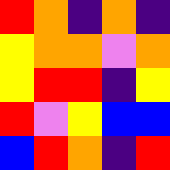[["red", "orange", "indigo", "orange", "indigo"], ["yellow", "orange", "orange", "violet", "orange"], ["yellow", "red", "red", "indigo", "yellow"], ["red", "violet", "yellow", "blue", "blue"], ["blue", "red", "orange", "indigo", "red"]]